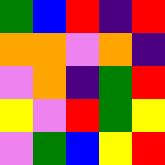[["green", "blue", "red", "indigo", "red"], ["orange", "orange", "violet", "orange", "indigo"], ["violet", "orange", "indigo", "green", "red"], ["yellow", "violet", "red", "green", "yellow"], ["violet", "green", "blue", "yellow", "red"]]